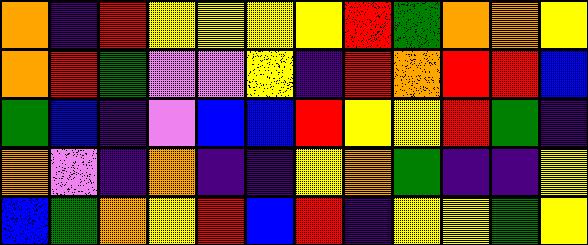[["orange", "indigo", "red", "yellow", "yellow", "yellow", "yellow", "red", "green", "orange", "orange", "yellow"], ["orange", "red", "green", "violet", "violet", "yellow", "indigo", "red", "orange", "red", "red", "blue"], ["green", "blue", "indigo", "violet", "blue", "blue", "red", "yellow", "yellow", "red", "green", "indigo"], ["orange", "violet", "indigo", "orange", "indigo", "indigo", "yellow", "orange", "green", "indigo", "indigo", "yellow"], ["blue", "green", "orange", "yellow", "red", "blue", "red", "indigo", "yellow", "yellow", "green", "yellow"]]